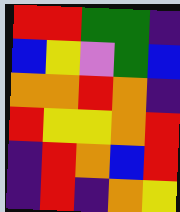[["red", "red", "green", "green", "indigo"], ["blue", "yellow", "violet", "green", "blue"], ["orange", "orange", "red", "orange", "indigo"], ["red", "yellow", "yellow", "orange", "red"], ["indigo", "red", "orange", "blue", "red"], ["indigo", "red", "indigo", "orange", "yellow"]]